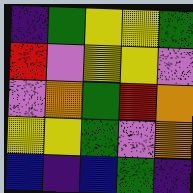[["indigo", "green", "yellow", "yellow", "green"], ["red", "violet", "yellow", "yellow", "violet"], ["violet", "orange", "green", "red", "orange"], ["yellow", "yellow", "green", "violet", "orange"], ["blue", "indigo", "blue", "green", "indigo"]]